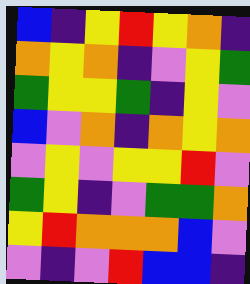[["blue", "indigo", "yellow", "red", "yellow", "orange", "indigo"], ["orange", "yellow", "orange", "indigo", "violet", "yellow", "green"], ["green", "yellow", "yellow", "green", "indigo", "yellow", "violet"], ["blue", "violet", "orange", "indigo", "orange", "yellow", "orange"], ["violet", "yellow", "violet", "yellow", "yellow", "red", "violet"], ["green", "yellow", "indigo", "violet", "green", "green", "orange"], ["yellow", "red", "orange", "orange", "orange", "blue", "violet"], ["violet", "indigo", "violet", "red", "blue", "blue", "indigo"]]